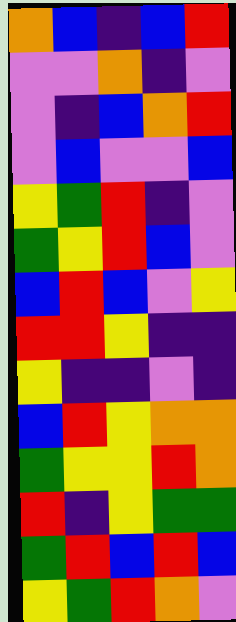[["orange", "blue", "indigo", "blue", "red"], ["violet", "violet", "orange", "indigo", "violet"], ["violet", "indigo", "blue", "orange", "red"], ["violet", "blue", "violet", "violet", "blue"], ["yellow", "green", "red", "indigo", "violet"], ["green", "yellow", "red", "blue", "violet"], ["blue", "red", "blue", "violet", "yellow"], ["red", "red", "yellow", "indigo", "indigo"], ["yellow", "indigo", "indigo", "violet", "indigo"], ["blue", "red", "yellow", "orange", "orange"], ["green", "yellow", "yellow", "red", "orange"], ["red", "indigo", "yellow", "green", "green"], ["green", "red", "blue", "red", "blue"], ["yellow", "green", "red", "orange", "violet"]]